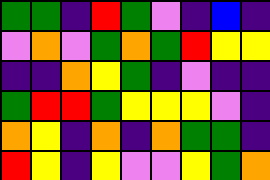[["green", "green", "indigo", "red", "green", "violet", "indigo", "blue", "indigo"], ["violet", "orange", "violet", "green", "orange", "green", "red", "yellow", "yellow"], ["indigo", "indigo", "orange", "yellow", "green", "indigo", "violet", "indigo", "indigo"], ["green", "red", "red", "green", "yellow", "yellow", "yellow", "violet", "indigo"], ["orange", "yellow", "indigo", "orange", "indigo", "orange", "green", "green", "indigo"], ["red", "yellow", "indigo", "yellow", "violet", "violet", "yellow", "green", "orange"]]